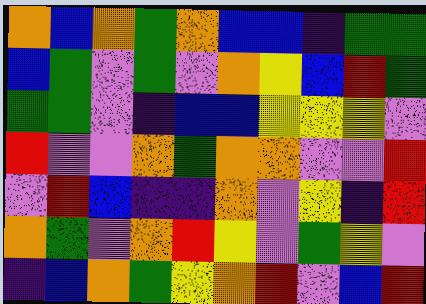[["orange", "blue", "orange", "green", "orange", "blue", "blue", "indigo", "green", "green"], ["blue", "green", "violet", "green", "violet", "orange", "yellow", "blue", "red", "green"], ["green", "green", "violet", "indigo", "blue", "blue", "yellow", "yellow", "yellow", "violet"], ["red", "violet", "violet", "orange", "green", "orange", "orange", "violet", "violet", "red"], ["violet", "red", "blue", "indigo", "indigo", "orange", "violet", "yellow", "indigo", "red"], ["orange", "green", "violet", "orange", "red", "yellow", "violet", "green", "yellow", "violet"], ["indigo", "blue", "orange", "green", "yellow", "orange", "red", "violet", "blue", "red"]]